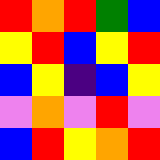[["red", "orange", "red", "green", "blue"], ["yellow", "red", "blue", "yellow", "red"], ["blue", "yellow", "indigo", "blue", "yellow"], ["violet", "orange", "violet", "red", "violet"], ["blue", "red", "yellow", "orange", "red"]]